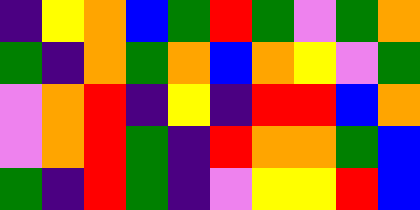[["indigo", "yellow", "orange", "blue", "green", "red", "green", "violet", "green", "orange"], ["green", "indigo", "orange", "green", "orange", "blue", "orange", "yellow", "violet", "green"], ["violet", "orange", "red", "indigo", "yellow", "indigo", "red", "red", "blue", "orange"], ["violet", "orange", "red", "green", "indigo", "red", "orange", "orange", "green", "blue"], ["green", "indigo", "red", "green", "indigo", "violet", "yellow", "yellow", "red", "blue"]]